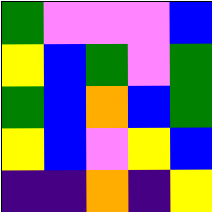[["green", "violet", "violet", "violet", "blue"], ["yellow", "blue", "green", "violet", "green"], ["green", "blue", "orange", "blue", "green"], ["yellow", "blue", "violet", "yellow", "blue"], ["indigo", "indigo", "orange", "indigo", "yellow"]]